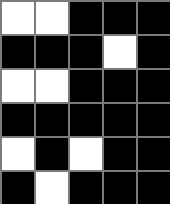[["white", "white", "black", "black", "black"], ["black", "black", "black", "white", "black"], ["white", "white", "black", "black", "black"], ["black", "black", "black", "black", "black"], ["white", "black", "white", "black", "black"], ["black", "white", "black", "black", "black"]]